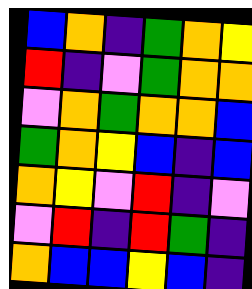[["blue", "orange", "indigo", "green", "orange", "yellow"], ["red", "indigo", "violet", "green", "orange", "orange"], ["violet", "orange", "green", "orange", "orange", "blue"], ["green", "orange", "yellow", "blue", "indigo", "blue"], ["orange", "yellow", "violet", "red", "indigo", "violet"], ["violet", "red", "indigo", "red", "green", "indigo"], ["orange", "blue", "blue", "yellow", "blue", "indigo"]]